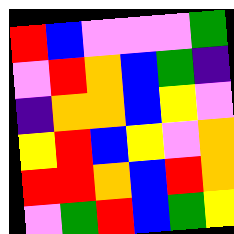[["red", "blue", "violet", "violet", "violet", "green"], ["violet", "red", "orange", "blue", "green", "indigo"], ["indigo", "orange", "orange", "blue", "yellow", "violet"], ["yellow", "red", "blue", "yellow", "violet", "orange"], ["red", "red", "orange", "blue", "red", "orange"], ["violet", "green", "red", "blue", "green", "yellow"]]